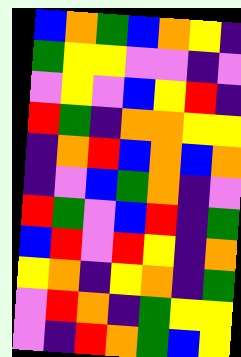[["blue", "orange", "green", "blue", "orange", "yellow", "indigo"], ["green", "yellow", "yellow", "violet", "violet", "indigo", "violet"], ["violet", "yellow", "violet", "blue", "yellow", "red", "indigo"], ["red", "green", "indigo", "orange", "orange", "yellow", "yellow"], ["indigo", "orange", "red", "blue", "orange", "blue", "orange"], ["indigo", "violet", "blue", "green", "orange", "indigo", "violet"], ["red", "green", "violet", "blue", "red", "indigo", "green"], ["blue", "red", "violet", "red", "yellow", "indigo", "orange"], ["yellow", "orange", "indigo", "yellow", "orange", "indigo", "green"], ["violet", "red", "orange", "indigo", "green", "yellow", "yellow"], ["violet", "indigo", "red", "orange", "green", "blue", "yellow"]]